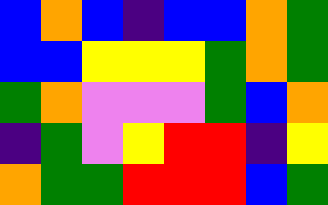[["blue", "orange", "blue", "indigo", "blue", "blue", "orange", "green"], ["blue", "blue", "yellow", "yellow", "yellow", "green", "orange", "green"], ["green", "orange", "violet", "violet", "violet", "green", "blue", "orange"], ["indigo", "green", "violet", "yellow", "red", "red", "indigo", "yellow"], ["orange", "green", "green", "red", "red", "red", "blue", "green"]]